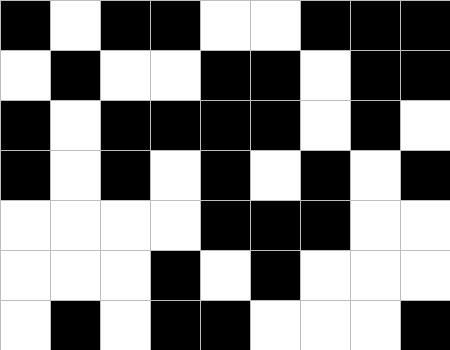[["black", "white", "black", "black", "white", "white", "black", "black", "black"], ["white", "black", "white", "white", "black", "black", "white", "black", "black"], ["black", "white", "black", "black", "black", "black", "white", "black", "white"], ["black", "white", "black", "white", "black", "white", "black", "white", "black"], ["white", "white", "white", "white", "black", "black", "black", "white", "white"], ["white", "white", "white", "black", "white", "black", "white", "white", "white"], ["white", "black", "white", "black", "black", "white", "white", "white", "black"]]